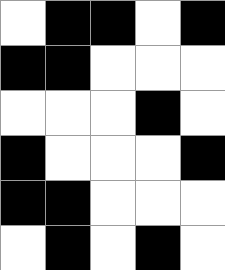[["white", "black", "black", "white", "black"], ["black", "black", "white", "white", "white"], ["white", "white", "white", "black", "white"], ["black", "white", "white", "white", "black"], ["black", "black", "white", "white", "white"], ["white", "black", "white", "black", "white"]]